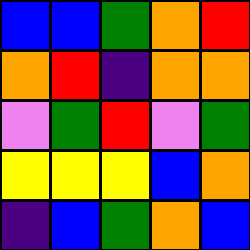[["blue", "blue", "green", "orange", "red"], ["orange", "red", "indigo", "orange", "orange"], ["violet", "green", "red", "violet", "green"], ["yellow", "yellow", "yellow", "blue", "orange"], ["indigo", "blue", "green", "orange", "blue"]]